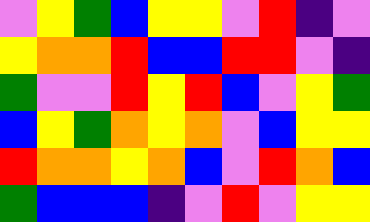[["violet", "yellow", "green", "blue", "yellow", "yellow", "violet", "red", "indigo", "violet"], ["yellow", "orange", "orange", "red", "blue", "blue", "red", "red", "violet", "indigo"], ["green", "violet", "violet", "red", "yellow", "red", "blue", "violet", "yellow", "green"], ["blue", "yellow", "green", "orange", "yellow", "orange", "violet", "blue", "yellow", "yellow"], ["red", "orange", "orange", "yellow", "orange", "blue", "violet", "red", "orange", "blue"], ["green", "blue", "blue", "blue", "indigo", "violet", "red", "violet", "yellow", "yellow"]]